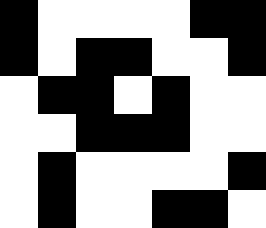[["black", "white", "white", "white", "white", "black", "black"], ["black", "white", "black", "black", "white", "white", "black"], ["white", "black", "black", "white", "black", "white", "white"], ["white", "white", "black", "black", "black", "white", "white"], ["white", "black", "white", "white", "white", "white", "black"], ["white", "black", "white", "white", "black", "black", "white"]]